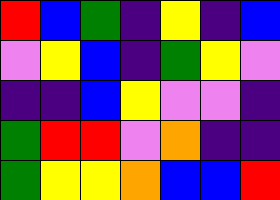[["red", "blue", "green", "indigo", "yellow", "indigo", "blue"], ["violet", "yellow", "blue", "indigo", "green", "yellow", "violet"], ["indigo", "indigo", "blue", "yellow", "violet", "violet", "indigo"], ["green", "red", "red", "violet", "orange", "indigo", "indigo"], ["green", "yellow", "yellow", "orange", "blue", "blue", "red"]]